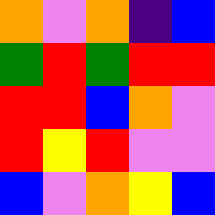[["orange", "violet", "orange", "indigo", "blue"], ["green", "red", "green", "red", "red"], ["red", "red", "blue", "orange", "violet"], ["red", "yellow", "red", "violet", "violet"], ["blue", "violet", "orange", "yellow", "blue"]]